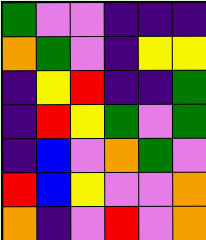[["green", "violet", "violet", "indigo", "indigo", "indigo"], ["orange", "green", "violet", "indigo", "yellow", "yellow"], ["indigo", "yellow", "red", "indigo", "indigo", "green"], ["indigo", "red", "yellow", "green", "violet", "green"], ["indigo", "blue", "violet", "orange", "green", "violet"], ["red", "blue", "yellow", "violet", "violet", "orange"], ["orange", "indigo", "violet", "red", "violet", "orange"]]